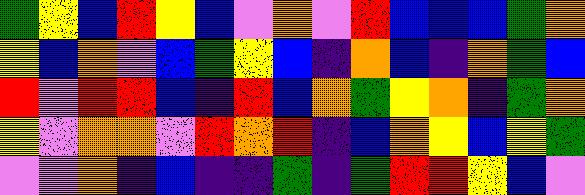[["green", "yellow", "blue", "red", "yellow", "blue", "violet", "orange", "violet", "red", "blue", "blue", "blue", "green", "orange"], ["yellow", "blue", "orange", "violet", "blue", "green", "yellow", "blue", "indigo", "orange", "blue", "indigo", "orange", "green", "blue"], ["red", "violet", "red", "red", "blue", "indigo", "red", "blue", "orange", "green", "yellow", "orange", "indigo", "green", "orange"], ["yellow", "violet", "orange", "orange", "violet", "red", "orange", "red", "indigo", "blue", "orange", "yellow", "blue", "yellow", "green"], ["violet", "violet", "orange", "indigo", "blue", "indigo", "indigo", "green", "indigo", "green", "red", "red", "yellow", "blue", "violet"]]